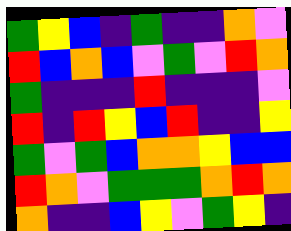[["green", "yellow", "blue", "indigo", "green", "indigo", "indigo", "orange", "violet"], ["red", "blue", "orange", "blue", "violet", "green", "violet", "red", "orange"], ["green", "indigo", "indigo", "indigo", "red", "indigo", "indigo", "indigo", "violet"], ["red", "indigo", "red", "yellow", "blue", "red", "indigo", "indigo", "yellow"], ["green", "violet", "green", "blue", "orange", "orange", "yellow", "blue", "blue"], ["red", "orange", "violet", "green", "green", "green", "orange", "red", "orange"], ["orange", "indigo", "indigo", "blue", "yellow", "violet", "green", "yellow", "indigo"]]